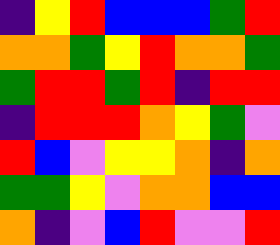[["indigo", "yellow", "red", "blue", "blue", "blue", "green", "red"], ["orange", "orange", "green", "yellow", "red", "orange", "orange", "green"], ["green", "red", "red", "green", "red", "indigo", "red", "red"], ["indigo", "red", "red", "red", "orange", "yellow", "green", "violet"], ["red", "blue", "violet", "yellow", "yellow", "orange", "indigo", "orange"], ["green", "green", "yellow", "violet", "orange", "orange", "blue", "blue"], ["orange", "indigo", "violet", "blue", "red", "violet", "violet", "red"]]